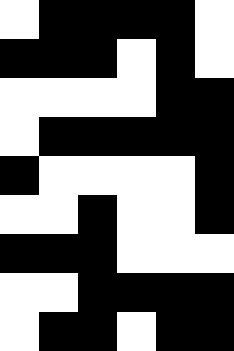[["white", "black", "black", "black", "black", "white"], ["black", "black", "black", "white", "black", "white"], ["white", "white", "white", "white", "black", "black"], ["white", "black", "black", "black", "black", "black"], ["black", "white", "white", "white", "white", "black"], ["white", "white", "black", "white", "white", "black"], ["black", "black", "black", "white", "white", "white"], ["white", "white", "black", "black", "black", "black"], ["white", "black", "black", "white", "black", "black"]]